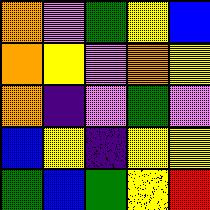[["orange", "violet", "green", "yellow", "blue"], ["orange", "yellow", "violet", "orange", "yellow"], ["orange", "indigo", "violet", "green", "violet"], ["blue", "yellow", "indigo", "yellow", "yellow"], ["green", "blue", "green", "yellow", "red"]]